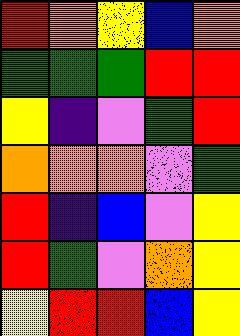[["red", "orange", "yellow", "blue", "orange"], ["green", "green", "green", "red", "red"], ["yellow", "indigo", "violet", "green", "red"], ["orange", "orange", "orange", "violet", "green"], ["red", "indigo", "blue", "violet", "yellow"], ["red", "green", "violet", "orange", "yellow"], ["yellow", "red", "red", "blue", "yellow"]]